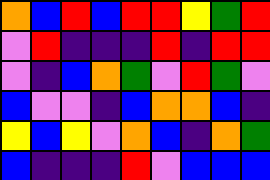[["orange", "blue", "red", "blue", "red", "red", "yellow", "green", "red"], ["violet", "red", "indigo", "indigo", "indigo", "red", "indigo", "red", "red"], ["violet", "indigo", "blue", "orange", "green", "violet", "red", "green", "violet"], ["blue", "violet", "violet", "indigo", "blue", "orange", "orange", "blue", "indigo"], ["yellow", "blue", "yellow", "violet", "orange", "blue", "indigo", "orange", "green"], ["blue", "indigo", "indigo", "indigo", "red", "violet", "blue", "blue", "blue"]]